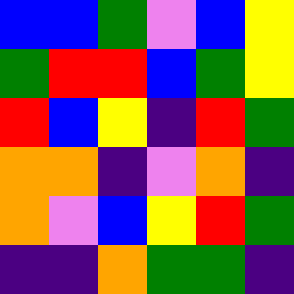[["blue", "blue", "green", "violet", "blue", "yellow"], ["green", "red", "red", "blue", "green", "yellow"], ["red", "blue", "yellow", "indigo", "red", "green"], ["orange", "orange", "indigo", "violet", "orange", "indigo"], ["orange", "violet", "blue", "yellow", "red", "green"], ["indigo", "indigo", "orange", "green", "green", "indigo"]]